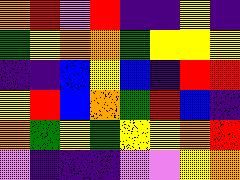[["orange", "red", "violet", "red", "indigo", "indigo", "yellow", "indigo"], ["green", "yellow", "orange", "orange", "green", "yellow", "yellow", "yellow"], ["indigo", "indigo", "blue", "yellow", "blue", "indigo", "red", "red"], ["yellow", "red", "blue", "orange", "green", "red", "blue", "indigo"], ["orange", "green", "yellow", "green", "yellow", "yellow", "orange", "red"], ["violet", "indigo", "indigo", "indigo", "violet", "violet", "yellow", "orange"]]